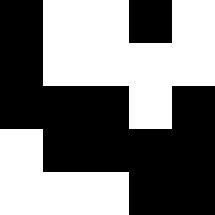[["black", "white", "white", "black", "white"], ["black", "white", "white", "white", "white"], ["black", "black", "black", "white", "black"], ["white", "black", "black", "black", "black"], ["white", "white", "white", "black", "black"]]